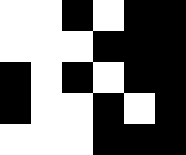[["white", "white", "black", "white", "black", "black"], ["white", "white", "white", "black", "black", "black"], ["black", "white", "black", "white", "black", "black"], ["black", "white", "white", "black", "white", "black"], ["white", "white", "white", "black", "black", "black"]]